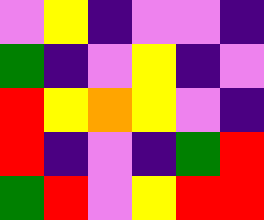[["violet", "yellow", "indigo", "violet", "violet", "indigo"], ["green", "indigo", "violet", "yellow", "indigo", "violet"], ["red", "yellow", "orange", "yellow", "violet", "indigo"], ["red", "indigo", "violet", "indigo", "green", "red"], ["green", "red", "violet", "yellow", "red", "red"]]